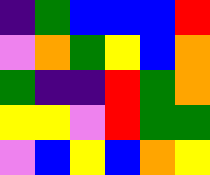[["indigo", "green", "blue", "blue", "blue", "red"], ["violet", "orange", "green", "yellow", "blue", "orange"], ["green", "indigo", "indigo", "red", "green", "orange"], ["yellow", "yellow", "violet", "red", "green", "green"], ["violet", "blue", "yellow", "blue", "orange", "yellow"]]